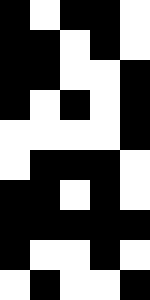[["black", "white", "black", "black", "white"], ["black", "black", "white", "black", "white"], ["black", "black", "white", "white", "black"], ["black", "white", "black", "white", "black"], ["white", "white", "white", "white", "black"], ["white", "black", "black", "black", "white"], ["black", "black", "white", "black", "white"], ["black", "black", "black", "black", "black"], ["black", "white", "white", "black", "white"], ["white", "black", "white", "white", "black"]]